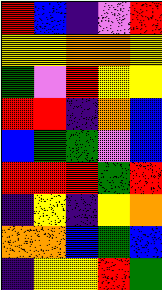[["red", "blue", "indigo", "violet", "red"], ["yellow", "yellow", "orange", "orange", "yellow"], ["green", "violet", "red", "yellow", "yellow"], ["red", "red", "indigo", "orange", "blue"], ["blue", "green", "green", "violet", "blue"], ["red", "red", "red", "green", "red"], ["indigo", "yellow", "indigo", "yellow", "orange"], ["orange", "orange", "blue", "green", "blue"], ["indigo", "yellow", "yellow", "red", "green"]]